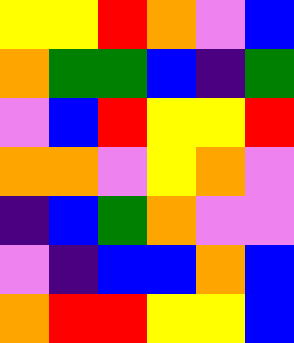[["yellow", "yellow", "red", "orange", "violet", "blue"], ["orange", "green", "green", "blue", "indigo", "green"], ["violet", "blue", "red", "yellow", "yellow", "red"], ["orange", "orange", "violet", "yellow", "orange", "violet"], ["indigo", "blue", "green", "orange", "violet", "violet"], ["violet", "indigo", "blue", "blue", "orange", "blue"], ["orange", "red", "red", "yellow", "yellow", "blue"]]